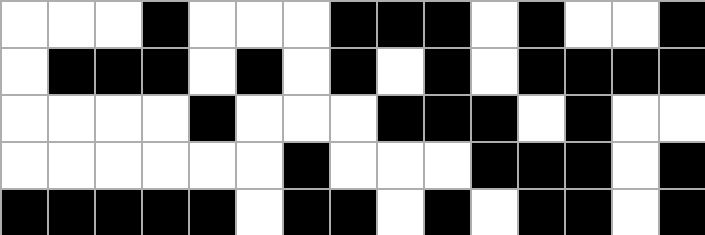[["white", "white", "white", "black", "white", "white", "white", "black", "black", "black", "white", "black", "white", "white", "black"], ["white", "black", "black", "black", "white", "black", "white", "black", "white", "black", "white", "black", "black", "black", "black"], ["white", "white", "white", "white", "black", "white", "white", "white", "black", "black", "black", "white", "black", "white", "white"], ["white", "white", "white", "white", "white", "white", "black", "white", "white", "white", "black", "black", "black", "white", "black"], ["black", "black", "black", "black", "black", "white", "black", "black", "white", "black", "white", "black", "black", "white", "black"]]